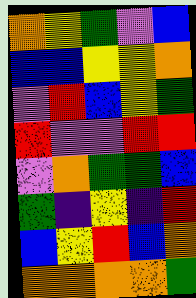[["orange", "yellow", "green", "violet", "blue"], ["blue", "blue", "yellow", "yellow", "orange"], ["violet", "red", "blue", "yellow", "green"], ["red", "violet", "violet", "red", "red"], ["violet", "orange", "green", "green", "blue"], ["green", "indigo", "yellow", "indigo", "red"], ["blue", "yellow", "red", "blue", "orange"], ["orange", "orange", "orange", "orange", "green"]]